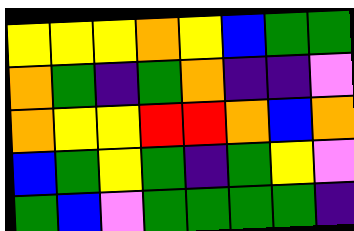[["yellow", "yellow", "yellow", "orange", "yellow", "blue", "green", "green"], ["orange", "green", "indigo", "green", "orange", "indigo", "indigo", "violet"], ["orange", "yellow", "yellow", "red", "red", "orange", "blue", "orange"], ["blue", "green", "yellow", "green", "indigo", "green", "yellow", "violet"], ["green", "blue", "violet", "green", "green", "green", "green", "indigo"]]